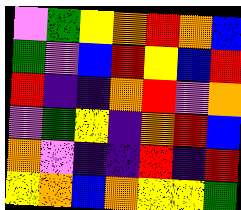[["violet", "green", "yellow", "orange", "red", "orange", "blue"], ["green", "violet", "blue", "red", "yellow", "blue", "red"], ["red", "indigo", "indigo", "orange", "red", "violet", "orange"], ["violet", "green", "yellow", "indigo", "orange", "red", "blue"], ["orange", "violet", "indigo", "indigo", "red", "indigo", "red"], ["yellow", "orange", "blue", "orange", "yellow", "yellow", "green"]]